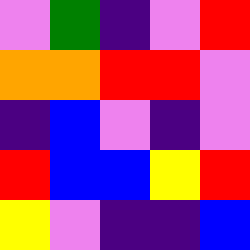[["violet", "green", "indigo", "violet", "red"], ["orange", "orange", "red", "red", "violet"], ["indigo", "blue", "violet", "indigo", "violet"], ["red", "blue", "blue", "yellow", "red"], ["yellow", "violet", "indigo", "indigo", "blue"]]